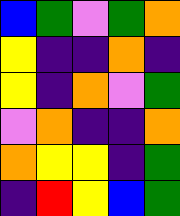[["blue", "green", "violet", "green", "orange"], ["yellow", "indigo", "indigo", "orange", "indigo"], ["yellow", "indigo", "orange", "violet", "green"], ["violet", "orange", "indigo", "indigo", "orange"], ["orange", "yellow", "yellow", "indigo", "green"], ["indigo", "red", "yellow", "blue", "green"]]